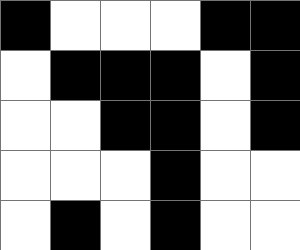[["black", "white", "white", "white", "black", "black"], ["white", "black", "black", "black", "white", "black"], ["white", "white", "black", "black", "white", "black"], ["white", "white", "white", "black", "white", "white"], ["white", "black", "white", "black", "white", "white"]]